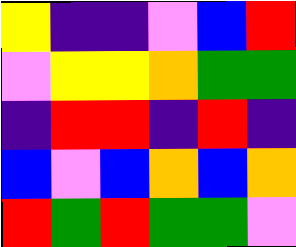[["yellow", "indigo", "indigo", "violet", "blue", "red"], ["violet", "yellow", "yellow", "orange", "green", "green"], ["indigo", "red", "red", "indigo", "red", "indigo"], ["blue", "violet", "blue", "orange", "blue", "orange"], ["red", "green", "red", "green", "green", "violet"]]